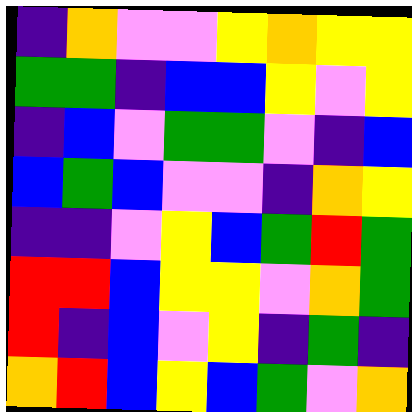[["indigo", "orange", "violet", "violet", "yellow", "orange", "yellow", "yellow"], ["green", "green", "indigo", "blue", "blue", "yellow", "violet", "yellow"], ["indigo", "blue", "violet", "green", "green", "violet", "indigo", "blue"], ["blue", "green", "blue", "violet", "violet", "indigo", "orange", "yellow"], ["indigo", "indigo", "violet", "yellow", "blue", "green", "red", "green"], ["red", "red", "blue", "yellow", "yellow", "violet", "orange", "green"], ["red", "indigo", "blue", "violet", "yellow", "indigo", "green", "indigo"], ["orange", "red", "blue", "yellow", "blue", "green", "violet", "orange"]]